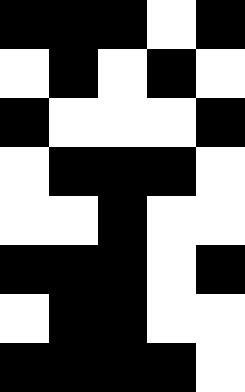[["black", "black", "black", "white", "black"], ["white", "black", "white", "black", "white"], ["black", "white", "white", "white", "black"], ["white", "black", "black", "black", "white"], ["white", "white", "black", "white", "white"], ["black", "black", "black", "white", "black"], ["white", "black", "black", "white", "white"], ["black", "black", "black", "black", "white"]]